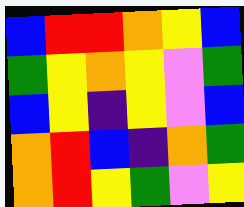[["blue", "red", "red", "orange", "yellow", "blue"], ["green", "yellow", "orange", "yellow", "violet", "green"], ["blue", "yellow", "indigo", "yellow", "violet", "blue"], ["orange", "red", "blue", "indigo", "orange", "green"], ["orange", "red", "yellow", "green", "violet", "yellow"]]